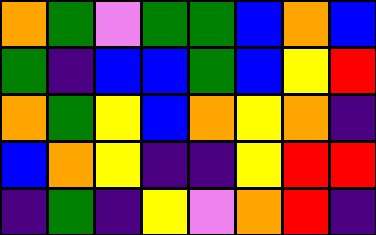[["orange", "green", "violet", "green", "green", "blue", "orange", "blue"], ["green", "indigo", "blue", "blue", "green", "blue", "yellow", "red"], ["orange", "green", "yellow", "blue", "orange", "yellow", "orange", "indigo"], ["blue", "orange", "yellow", "indigo", "indigo", "yellow", "red", "red"], ["indigo", "green", "indigo", "yellow", "violet", "orange", "red", "indigo"]]